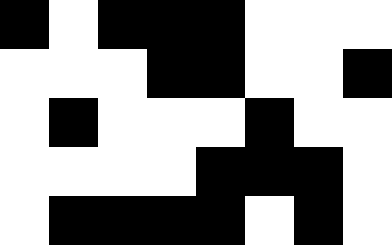[["black", "white", "black", "black", "black", "white", "white", "white"], ["white", "white", "white", "black", "black", "white", "white", "black"], ["white", "black", "white", "white", "white", "black", "white", "white"], ["white", "white", "white", "white", "black", "black", "black", "white"], ["white", "black", "black", "black", "black", "white", "black", "white"]]